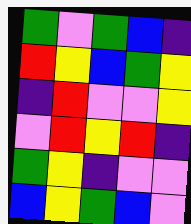[["green", "violet", "green", "blue", "indigo"], ["red", "yellow", "blue", "green", "yellow"], ["indigo", "red", "violet", "violet", "yellow"], ["violet", "red", "yellow", "red", "indigo"], ["green", "yellow", "indigo", "violet", "violet"], ["blue", "yellow", "green", "blue", "violet"]]